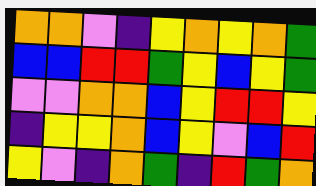[["orange", "orange", "violet", "indigo", "yellow", "orange", "yellow", "orange", "green"], ["blue", "blue", "red", "red", "green", "yellow", "blue", "yellow", "green"], ["violet", "violet", "orange", "orange", "blue", "yellow", "red", "red", "yellow"], ["indigo", "yellow", "yellow", "orange", "blue", "yellow", "violet", "blue", "red"], ["yellow", "violet", "indigo", "orange", "green", "indigo", "red", "green", "orange"]]